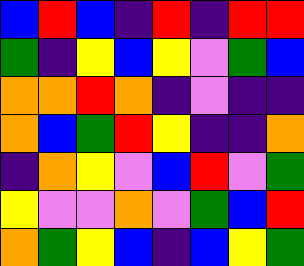[["blue", "red", "blue", "indigo", "red", "indigo", "red", "red"], ["green", "indigo", "yellow", "blue", "yellow", "violet", "green", "blue"], ["orange", "orange", "red", "orange", "indigo", "violet", "indigo", "indigo"], ["orange", "blue", "green", "red", "yellow", "indigo", "indigo", "orange"], ["indigo", "orange", "yellow", "violet", "blue", "red", "violet", "green"], ["yellow", "violet", "violet", "orange", "violet", "green", "blue", "red"], ["orange", "green", "yellow", "blue", "indigo", "blue", "yellow", "green"]]